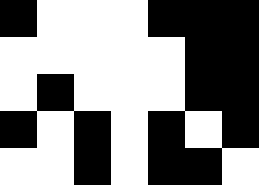[["black", "white", "white", "white", "black", "black", "black"], ["white", "white", "white", "white", "white", "black", "black"], ["white", "black", "white", "white", "white", "black", "black"], ["black", "white", "black", "white", "black", "white", "black"], ["white", "white", "black", "white", "black", "black", "white"]]